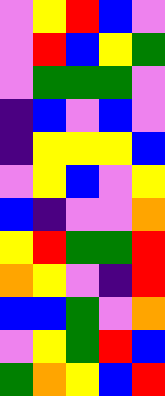[["violet", "yellow", "red", "blue", "violet"], ["violet", "red", "blue", "yellow", "green"], ["violet", "green", "green", "green", "violet"], ["indigo", "blue", "violet", "blue", "violet"], ["indigo", "yellow", "yellow", "yellow", "blue"], ["violet", "yellow", "blue", "violet", "yellow"], ["blue", "indigo", "violet", "violet", "orange"], ["yellow", "red", "green", "green", "red"], ["orange", "yellow", "violet", "indigo", "red"], ["blue", "blue", "green", "violet", "orange"], ["violet", "yellow", "green", "red", "blue"], ["green", "orange", "yellow", "blue", "red"]]